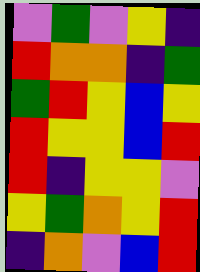[["violet", "green", "violet", "yellow", "indigo"], ["red", "orange", "orange", "indigo", "green"], ["green", "red", "yellow", "blue", "yellow"], ["red", "yellow", "yellow", "blue", "red"], ["red", "indigo", "yellow", "yellow", "violet"], ["yellow", "green", "orange", "yellow", "red"], ["indigo", "orange", "violet", "blue", "red"]]